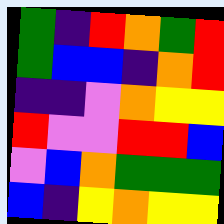[["green", "indigo", "red", "orange", "green", "red"], ["green", "blue", "blue", "indigo", "orange", "red"], ["indigo", "indigo", "violet", "orange", "yellow", "yellow"], ["red", "violet", "violet", "red", "red", "blue"], ["violet", "blue", "orange", "green", "green", "green"], ["blue", "indigo", "yellow", "orange", "yellow", "yellow"]]